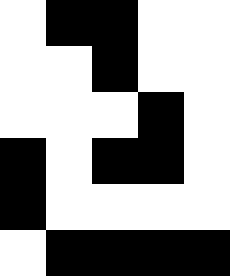[["white", "black", "black", "white", "white"], ["white", "white", "black", "white", "white"], ["white", "white", "white", "black", "white"], ["black", "white", "black", "black", "white"], ["black", "white", "white", "white", "white"], ["white", "black", "black", "black", "black"]]